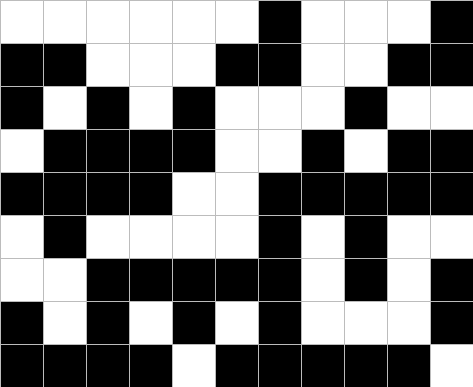[["white", "white", "white", "white", "white", "white", "black", "white", "white", "white", "black"], ["black", "black", "white", "white", "white", "black", "black", "white", "white", "black", "black"], ["black", "white", "black", "white", "black", "white", "white", "white", "black", "white", "white"], ["white", "black", "black", "black", "black", "white", "white", "black", "white", "black", "black"], ["black", "black", "black", "black", "white", "white", "black", "black", "black", "black", "black"], ["white", "black", "white", "white", "white", "white", "black", "white", "black", "white", "white"], ["white", "white", "black", "black", "black", "black", "black", "white", "black", "white", "black"], ["black", "white", "black", "white", "black", "white", "black", "white", "white", "white", "black"], ["black", "black", "black", "black", "white", "black", "black", "black", "black", "black", "white"]]